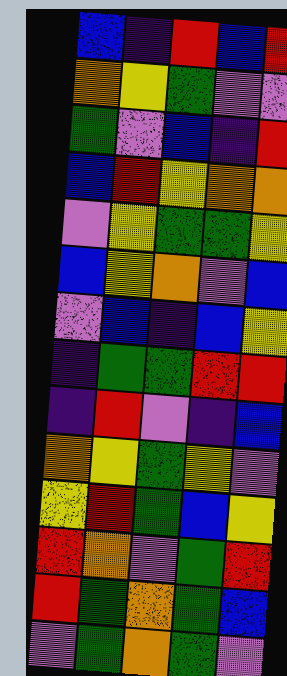[["blue", "indigo", "red", "blue", "red"], ["orange", "yellow", "green", "violet", "violet"], ["green", "violet", "blue", "indigo", "red"], ["blue", "red", "yellow", "orange", "orange"], ["violet", "yellow", "green", "green", "yellow"], ["blue", "yellow", "orange", "violet", "blue"], ["violet", "blue", "indigo", "blue", "yellow"], ["indigo", "green", "green", "red", "red"], ["indigo", "red", "violet", "indigo", "blue"], ["orange", "yellow", "green", "yellow", "violet"], ["yellow", "red", "green", "blue", "yellow"], ["red", "orange", "violet", "green", "red"], ["red", "green", "orange", "green", "blue"], ["violet", "green", "orange", "green", "violet"]]